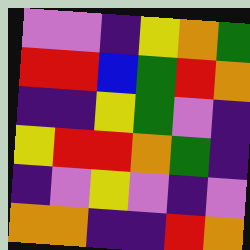[["violet", "violet", "indigo", "yellow", "orange", "green"], ["red", "red", "blue", "green", "red", "orange"], ["indigo", "indigo", "yellow", "green", "violet", "indigo"], ["yellow", "red", "red", "orange", "green", "indigo"], ["indigo", "violet", "yellow", "violet", "indigo", "violet"], ["orange", "orange", "indigo", "indigo", "red", "orange"]]